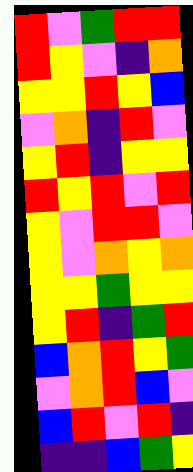[["red", "violet", "green", "red", "red"], ["red", "yellow", "violet", "indigo", "orange"], ["yellow", "yellow", "red", "yellow", "blue"], ["violet", "orange", "indigo", "red", "violet"], ["yellow", "red", "indigo", "yellow", "yellow"], ["red", "yellow", "red", "violet", "red"], ["yellow", "violet", "red", "red", "violet"], ["yellow", "violet", "orange", "yellow", "orange"], ["yellow", "yellow", "green", "yellow", "yellow"], ["yellow", "red", "indigo", "green", "red"], ["blue", "orange", "red", "yellow", "green"], ["violet", "orange", "red", "blue", "violet"], ["blue", "red", "violet", "red", "indigo"], ["indigo", "indigo", "blue", "green", "yellow"]]